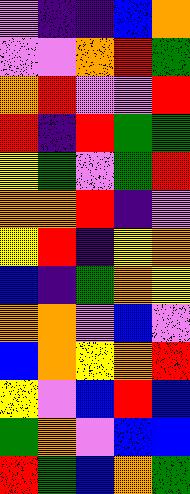[["violet", "indigo", "indigo", "blue", "orange"], ["violet", "violet", "orange", "red", "green"], ["orange", "red", "violet", "violet", "red"], ["red", "indigo", "red", "green", "green"], ["yellow", "green", "violet", "green", "red"], ["orange", "orange", "red", "indigo", "violet"], ["yellow", "red", "indigo", "yellow", "orange"], ["blue", "indigo", "green", "orange", "yellow"], ["orange", "orange", "violet", "blue", "violet"], ["blue", "orange", "yellow", "orange", "red"], ["yellow", "violet", "blue", "red", "blue"], ["green", "orange", "violet", "blue", "blue"], ["red", "green", "blue", "orange", "green"]]